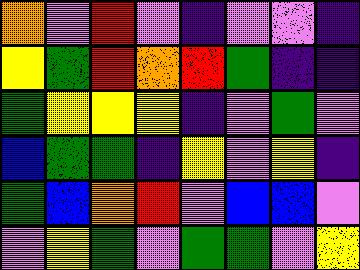[["orange", "violet", "red", "violet", "indigo", "violet", "violet", "indigo"], ["yellow", "green", "red", "orange", "red", "green", "indigo", "indigo"], ["green", "yellow", "yellow", "yellow", "indigo", "violet", "green", "violet"], ["blue", "green", "green", "indigo", "yellow", "violet", "yellow", "indigo"], ["green", "blue", "orange", "red", "violet", "blue", "blue", "violet"], ["violet", "yellow", "green", "violet", "green", "green", "violet", "yellow"]]